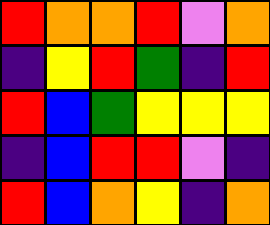[["red", "orange", "orange", "red", "violet", "orange"], ["indigo", "yellow", "red", "green", "indigo", "red"], ["red", "blue", "green", "yellow", "yellow", "yellow"], ["indigo", "blue", "red", "red", "violet", "indigo"], ["red", "blue", "orange", "yellow", "indigo", "orange"]]